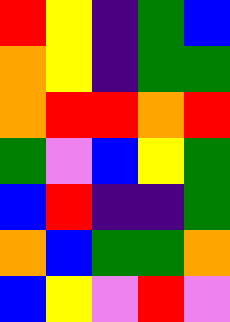[["red", "yellow", "indigo", "green", "blue"], ["orange", "yellow", "indigo", "green", "green"], ["orange", "red", "red", "orange", "red"], ["green", "violet", "blue", "yellow", "green"], ["blue", "red", "indigo", "indigo", "green"], ["orange", "blue", "green", "green", "orange"], ["blue", "yellow", "violet", "red", "violet"]]